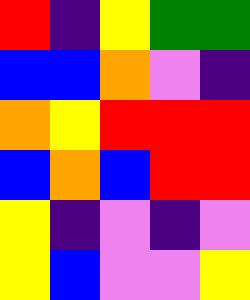[["red", "indigo", "yellow", "green", "green"], ["blue", "blue", "orange", "violet", "indigo"], ["orange", "yellow", "red", "red", "red"], ["blue", "orange", "blue", "red", "red"], ["yellow", "indigo", "violet", "indigo", "violet"], ["yellow", "blue", "violet", "violet", "yellow"]]